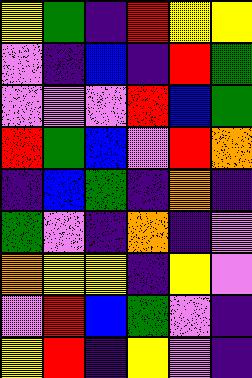[["yellow", "green", "indigo", "red", "yellow", "yellow"], ["violet", "indigo", "blue", "indigo", "red", "green"], ["violet", "violet", "violet", "red", "blue", "green"], ["red", "green", "blue", "violet", "red", "orange"], ["indigo", "blue", "green", "indigo", "orange", "indigo"], ["green", "violet", "indigo", "orange", "indigo", "violet"], ["orange", "yellow", "yellow", "indigo", "yellow", "violet"], ["violet", "red", "blue", "green", "violet", "indigo"], ["yellow", "red", "indigo", "yellow", "violet", "indigo"]]